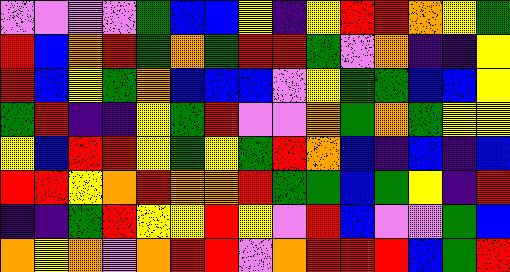[["violet", "violet", "violet", "violet", "green", "blue", "blue", "yellow", "indigo", "yellow", "red", "red", "orange", "yellow", "green"], ["red", "blue", "orange", "red", "green", "orange", "green", "red", "red", "green", "violet", "orange", "indigo", "indigo", "yellow"], ["red", "blue", "yellow", "green", "orange", "blue", "blue", "blue", "violet", "yellow", "green", "green", "blue", "blue", "yellow"], ["green", "red", "indigo", "indigo", "yellow", "green", "red", "violet", "violet", "orange", "green", "orange", "green", "yellow", "yellow"], ["yellow", "blue", "red", "red", "yellow", "green", "yellow", "green", "red", "orange", "blue", "indigo", "blue", "indigo", "blue"], ["red", "red", "yellow", "orange", "red", "orange", "orange", "red", "green", "green", "blue", "green", "yellow", "indigo", "red"], ["indigo", "indigo", "green", "red", "yellow", "yellow", "red", "yellow", "violet", "red", "blue", "violet", "violet", "green", "blue"], ["orange", "yellow", "orange", "violet", "orange", "red", "red", "violet", "orange", "red", "red", "red", "blue", "green", "red"]]